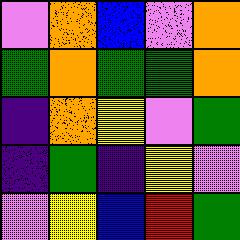[["violet", "orange", "blue", "violet", "orange"], ["green", "orange", "green", "green", "orange"], ["indigo", "orange", "yellow", "violet", "green"], ["indigo", "green", "indigo", "yellow", "violet"], ["violet", "yellow", "blue", "red", "green"]]